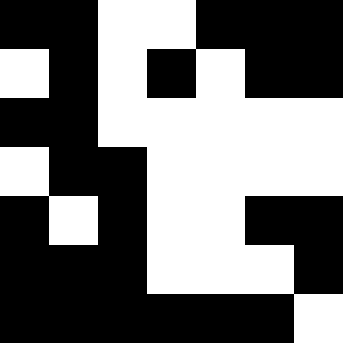[["black", "black", "white", "white", "black", "black", "black"], ["white", "black", "white", "black", "white", "black", "black"], ["black", "black", "white", "white", "white", "white", "white"], ["white", "black", "black", "white", "white", "white", "white"], ["black", "white", "black", "white", "white", "black", "black"], ["black", "black", "black", "white", "white", "white", "black"], ["black", "black", "black", "black", "black", "black", "white"]]